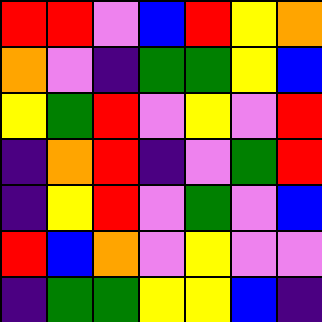[["red", "red", "violet", "blue", "red", "yellow", "orange"], ["orange", "violet", "indigo", "green", "green", "yellow", "blue"], ["yellow", "green", "red", "violet", "yellow", "violet", "red"], ["indigo", "orange", "red", "indigo", "violet", "green", "red"], ["indigo", "yellow", "red", "violet", "green", "violet", "blue"], ["red", "blue", "orange", "violet", "yellow", "violet", "violet"], ["indigo", "green", "green", "yellow", "yellow", "blue", "indigo"]]